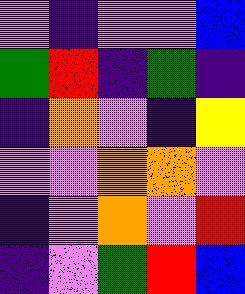[["violet", "indigo", "violet", "violet", "blue"], ["green", "red", "indigo", "green", "indigo"], ["indigo", "orange", "violet", "indigo", "yellow"], ["violet", "violet", "orange", "orange", "violet"], ["indigo", "violet", "orange", "violet", "red"], ["indigo", "violet", "green", "red", "blue"]]